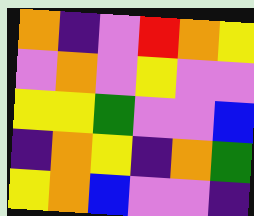[["orange", "indigo", "violet", "red", "orange", "yellow"], ["violet", "orange", "violet", "yellow", "violet", "violet"], ["yellow", "yellow", "green", "violet", "violet", "blue"], ["indigo", "orange", "yellow", "indigo", "orange", "green"], ["yellow", "orange", "blue", "violet", "violet", "indigo"]]